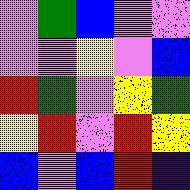[["violet", "green", "blue", "violet", "violet"], ["violet", "violet", "yellow", "violet", "blue"], ["red", "green", "violet", "yellow", "green"], ["yellow", "red", "violet", "red", "yellow"], ["blue", "violet", "blue", "red", "indigo"]]